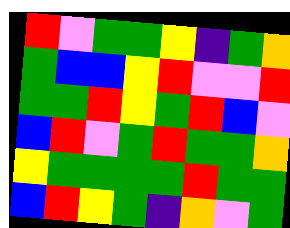[["red", "violet", "green", "green", "yellow", "indigo", "green", "orange"], ["green", "blue", "blue", "yellow", "red", "violet", "violet", "red"], ["green", "green", "red", "yellow", "green", "red", "blue", "violet"], ["blue", "red", "violet", "green", "red", "green", "green", "orange"], ["yellow", "green", "green", "green", "green", "red", "green", "green"], ["blue", "red", "yellow", "green", "indigo", "orange", "violet", "green"]]